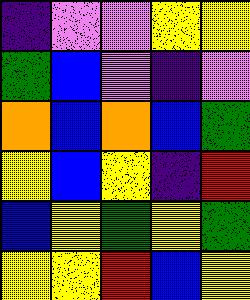[["indigo", "violet", "violet", "yellow", "yellow"], ["green", "blue", "violet", "indigo", "violet"], ["orange", "blue", "orange", "blue", "green"], ["yellow", "blue", "yellow", "indigo", "red"], ["blue", "yellow", "green", "yellow", "green"], ["yellow", "yellow", "red", "blue", "yellow"]]